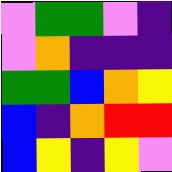[["violet", "green", "green", "violet", "indigo"], ["violet", "orange", "indigo", "indigo", "indigo"], ["green", "green", "blue", "orange", "yellow"], ["blue", "indigo", "orange", "red", "red"], ["blue", "yellow", "indigo", "yellow", "violet"]]